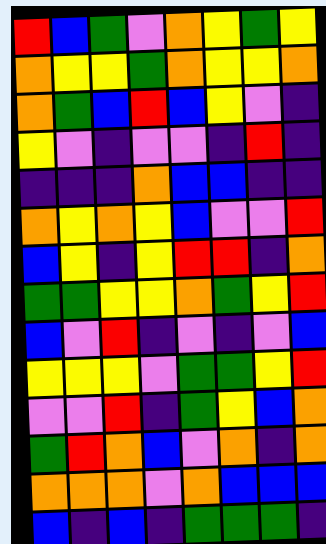[["red", "blue", "green", "violet", "orange", "yellow", "green", "yellow"], ["orange", "yellow", "yellow", "green", "orange", "yellow", "yellow", "orange"], ["orange", "green", "blue", "red", "blue", "yellow", "violet", "indigo"], ["yellow", "violet", "indigo", "violet", "violet", "indigo", "red", "indigo"], ["indigo", "indigo", "indigo", "orange", "blue", "blue", "indigo", "indigo"], ["orange", "yellow", "orange", "yellow", "blue", "violet", "violet", "red"], ["blue", "yellow", "indigo", "yellow", "red", "red", "indigo", "orange"], ["green", "green", "yellow", "yellow", "orange", "green", "yellow", "red"], ["blue", "violet", "red", "indigo", "violet", "indigo", "violet", "blue"], ["yellow", "yellow", "yellow", "violet", "green", "green", "yellow", "red"], ["violet", "violet", "red", "indigo", "green", "yellow", "blue", "orange"], ["green", "red", "orange", "blue", "violet", "orange", "indigo", "orange"], ["orange", "orange", "orange", "violet", "orange", "blue", "blue", "blue"], ["blue", "indigo", "blue", "indigo", "green", "green", "green", "indigo"]]